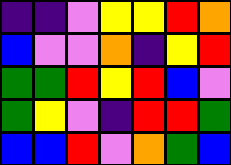[["indigo", "indigo", "violet", "yellow", "yellow", "red", "orange"], ["blue", "violet", "violet", "orange", "indigo", "yellow", "red"], ["green", "green", "red", "yellow", "red", "blue", "violet"], ["green", "yellow", "violet", "indigo", "red", "red", "green"], ["blue", "blue", "red", "violet", "orange", "green", "blue"]]